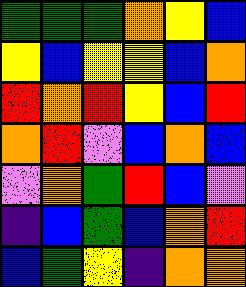[["green", "green", "green", "orange", "yellow", "blue"], ["yellow", "blue", "yellow", "yellow", "blue", "orange"], ["red", "orange", "red", "yellow", "blue", "red"], ["orange", "red", "violet", "blue", "orange", "blue"], ["violet", "orange", "green", "red", "blue", "violet"], ["indigo", "blue", "green", "blue", "orange", "red"], ["blue", "green", "yellow", "indigo", "orange", "orange"]]